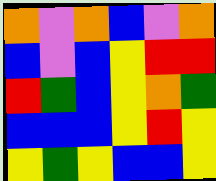[["orange", "violet", "orange", "blue", "violet", "orange"], ["blue", "violet", "blue", "yellow", "red", "red"], ["red", "green", "blue", "yellow", "orange", "green"], ["blue", "blue", "blue", "yellow", "red", "yellow"], ["yellow", "green", "yellow", "blue", "blue", "yellow"]]